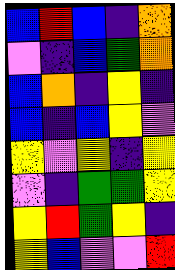[["blue", "red", "blue", "indigo", "orange"], ["violet", "indigo", "blue", "green", "orange"], ["blue", "orange", "indigo", "yellow", "indigo"], ["blue", "indigo", "blue", "yellow", "violet"], ["yellow", "violet", "yellow", "indigo", "yellow"], ["violet", "indigo", "green", "green", "yellow"], ["yellow", "red", "green", "yellow", "indigo"], ["yellow", "blue", "violet", "violet", "red"]]